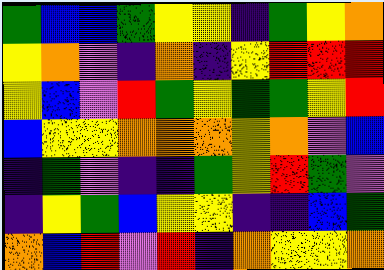[["green", "blue", "blue", "green", "yellow", "yellow", "indigo", "green", "yellow", "orange"], ["yellow", "orange", "violet", "indigo", "orange", "indigo", "yellow", "red", "red", "red"], ["yellow", "blue", "violet", "red", "green", "yellow", "green", "green", "yellow", "red"], ["blue", "yellow", "yellow", "orange", "orange", "orange", "yellow", "orange", "violet", "blue"], ["indigo", "green", "violet", "indigo", "indigo", "green", "yellow", "red", "green", "violet"], ["indigo", "yellow", "green", "blue", "yellow", "yellow", "indigo", "indigo", "blue", "green"], ["orange", "blue", "red", "violet", "red", "indigo", "orange", "yellow", "yellow", "orange"]]